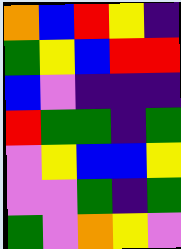[["orange", "blue", "red", "yellow", "indigo"], ["green", "yellow", "blue", "red", "red"], ["blue", "violet", "indigo", "indigo", "indigo"], ["red", "green", "green", "indigo", "green"], ["violet", "yellow", "blue", "blue", "yellow"], ["violet", "violet", "green", "indigo", "green"], ["green", "violet", "orange", "yellow", "violet"]]